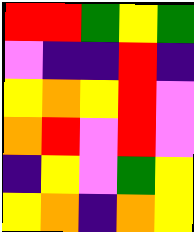[["red", "red", "green", "yellow", "green"], ["violet", "indigo", "indigo", "red", "indigo"], ["yellow", "orange", "yellow", "red", "violet"], ["orange", "red", "violet", "red", "violet"], ["indigo", "yellow", "violet", "green", "yellow"], ["yellow", "orange", "indigo", "orange", "yellow"]]